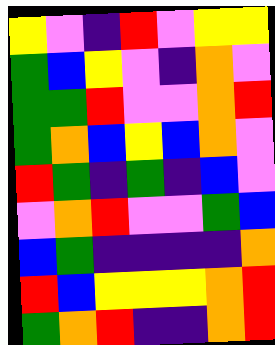[["yellow", "violet", "indigo", "red", "violet", "yellow", "yellow"], ["green", "blue", "yellow", "violet", "indigo", "orange", "violet"], ["green", "green", "red", "violet", "violet", "orange", "red"], ["green", "orange", "blue", "yellow", "blue", "orange", "violet"], ["red", "green", "indigo", "green", "indigo", "blue", "violet"], ["violet", "orange", "red", "violet", "violet", "green", "blue"], ["blue", "green", "indigo", "indigo", "indigo", "indigo", "orange"], ["red", "blue", "yellow", "yellow", "yellow", "orange", "red"], ["green", "orange", "red", "indigo", "indigo", "orange", "red"]]